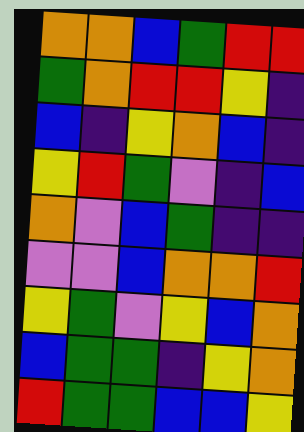[["orange", "orange", "blue", "green", "red", "red"], ["green", "orange", "red", "red", "yellow", "indigo"], ["blue", "indigo", "yellow", "orange", "blue", "indigo"], ["yellow", "red", "green", "violet", "indigo", "blue"], ["orange", "violet", "blue", "green", "indigo", "indigo"], ["violet", "violet", "blue", "orange", "orange", "red"], ["yellow", "green", "violet", "yellow", "blue", "orange"], ["blue", "green", "green", "indigo", "yellow", "orange"], ["red", "green", "green", "blue", "blue", "yellow"]]